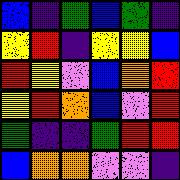[["blue", "indigo", "green", "blue", "green", "indigo"], ["yellow", "red", "indigo", "yellow", "yellow", "blue"], ["red", "yellow", "violet", "blue", "orange", "red"], ["yellow", "red", "orange", "blue", "violet", "red"], ["green", "indigo", "indigo", "green", "red", "red"], ["blue", "orange", "orange", "violet", "violet", "indigo"]]